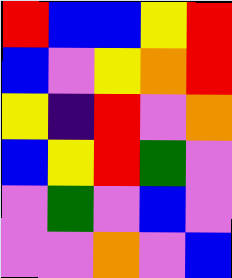[["red", "blue", "blue", "yellow", "red"], ["blue", "violet", "yellow", "orange", "red"], ["yellow", "indigo", "red", "violet", "orange"], ["blue", "yellow", "red", "green", "violet"], ["violet", "green", "violet", "blue", "violet"], ["violet", "violet", "orange", "violet", "blue"]]